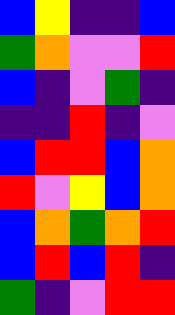[["blue", "yellow", "indigo", "indigo", "blue"], ["green", "orange", "violet", "violet", "red"], ["blue", "indigo", "violet", "green", "indigo"], ["indigo", "indigo", "red", "indigo", "violet"], ["blue", "red", "red", "blue", "orange"], ["red", "violet", "yellow", "blue", "orange"], ["blue", "orange", "green", "orange", "red"], ["blue", "red", "blue", "red", "indigo"], ["green", "indigo", "violet", "red", "red"]]